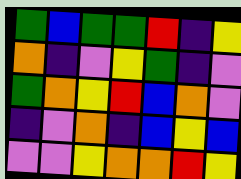[["green", "blue", "green", "green", "red", "indigo", "yellow"], ["orange", "indigo", "violet", "yellow", "green", "indigo", "violet"], ["green", "orange", "yellow", "red", "blue", "orange", "violet"], ["indigo", "violet", "orange", "indigo", "blue", "yellow", "blue"], ["violet", "violet", "yellow", "orange", "orange", "red", "yellow"]]